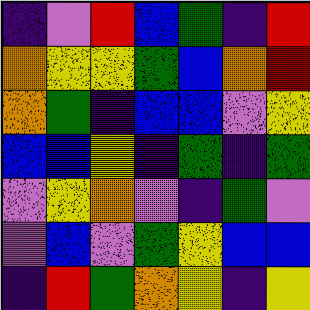[["indigo", "violet", "red", "blue", "green", "indigo", "red"], ["orange", "yellow", "yellow", "green", "blue", "orange", "red"], ["orange", "green", "indigo", "blue", "blue", "violet", "yellow"], ["blue", "blue", "yellow", "indigo", "green", "indigo", "green"], ["violet", "yellow", "orange", "violet", "indigo", "green", "violet"], ["violet", "blue", "violet", "green", "yellow", "blue", "blue"], ["indigo", "red", "green", "orange", "yellow", "indigo", "yellow"]]